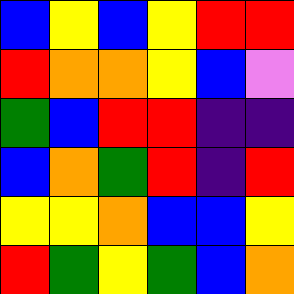[["blue", "yellow", "blue", "yellow", "red", "red"], ["red", "orange", "orange", "yellow", "blue", "violet"], ["green", "blue", "red", "red", "indigo", "indigo"], ["blue", "orange", "green", "red", "indigo", "red"], ["yellow", "yellow", "orange", "blue", "blue", "yellow"], ["red", "green", "yellow", "green", "blue", "orange"]]